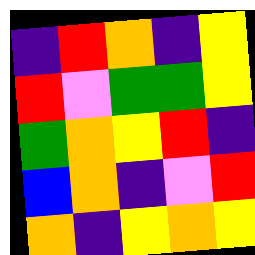[["indigo", "red", "orange", "indigo", "yellow"], ["red", "violet", "green", "green", "yellow"], ["green", "orange", "yellow", "red", "indigo"], ["blue", "orange", "indigo", "violet", "red"], ["orange", "indigo", "yellow", "orange", "yellow"]]